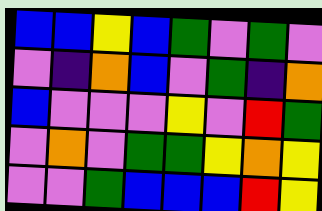[["blue", "blue", "yellow", "blue", "green", "violet", "green", "violet"], ["violet", "indigo", "orange", "blue", "violet", "green", "indigo", "orange"], ["blue", "violet", "violet", "violet", "yellow", "violet", "red", "green"], ["violet", "orange", "violet", "green", "green", "yellow", "orange", "yellow"], ["violet", "violet", "green", "blue", "blue", "blue", "red", "yellow"]]